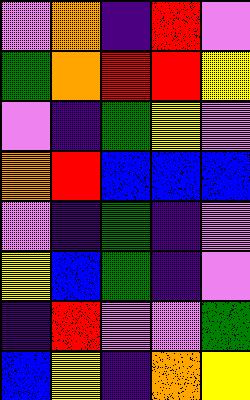[["violet", "orange", "indigo", "red", "violet"], ["green", "orange", "red", "red", "yellow"], ["violet", "indigo", "green", "yellow", "violet"], ["orange", "red", "blue", "blue", "blue"], ["violet", "indigo", "green", "indigo", "violet"], ["yellow", "blue", "green", "indigo", "violet"], ["indigo", "red", "violet", "violet", "green"], ["blue", "yellow", "indigo", "orange", "yellow"]]